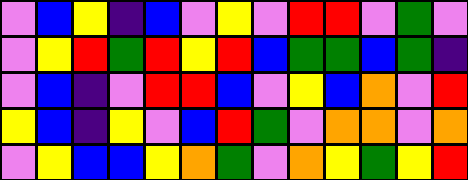[["violet", "blue", "yellow", "indigo", "blue", "violet", "yellow", "violet", "red", "red", "violet", "green", "violet"], ["violet", "yellow", "red", "green", "red", "yellow", "red", "blue", "green", "green", "blue", "green", "indigo"], ["violet", "blue", "indigo", "violet", "red", "red", "blue", "violet", "yellow", "blue", "orange", "violet", "red"], ["yellow", "blue", "indigo", "yellow", "violet", "blue", "red", "green", "violet", "orange", "orange", "violet", "orange"], ["violet", "yellow", "blue", "blue", "yellow", "orange", "green", "violet", "orange", "yellow", "green", "yellow", "red"]]